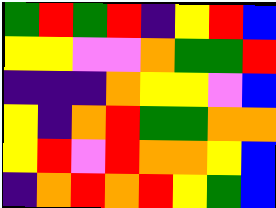[["green", "red", "green", "red", "indigo", "yellow", "red", "blue"], ["yellow", "yellow", "violet", "violet", "orange", "green", "green", "red"], ["indigo", "indigo", "indigo", "orange", "yellow", "yellow", "violet", "blue"], ["yellow", "indigo", "orange", "red", "green", "green", "orange", "orange"], ["yellow", "red", "violet", "red", "orange", "orange", "yellow", "blue"], ["indigo", "orange", "red", "orange", "red", "yellow", "green", "blue"]]